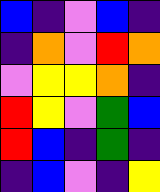[["blue", "indigo", "violet", "blue", "indigo"], ["indigo", "orange", "violet", "red", "orange"], ["violet", "yellow", "yellow", "orange", "indigo"], ["red", "yellow", "violet", "green", "blue"], ["red", "blue", "indigo", "green", "indigo"], ["indigo", "blue", "violet", "indigo", "yellow"]]